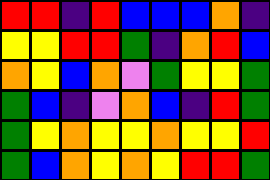[["red", "red", "indigo", "red", "blue", "blue", "blue", "orange", "indigo"], ["yellow", "yellow", "red", "red", "green", "indigo", "orange", "red", "blue"], ["orange", "yellow", "blue", "orange", "violet", "green", "yellow", "yellow", "green"], ["green", "blue", "indigo", "violet", "orange", "blue", "indigo", "red", "green"], ["green", "yellow", "orange", "yellow", "yellow", "orange", "yellow", "yellow", "red"], ["green", "blue", "orange", "yellow", "orange", "yellow", "red", "red", "green"]]